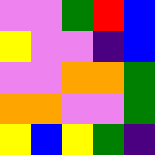[["violet", "violet", "green", "red", "blue"], ["yellow", "violet", "violet", "indigo", "blue"], ["violet", "violet", "orange", "orange", "green"], ["orange", "orange", "violet", "violet", "green"], ["yellow", "blue", "yellow", "green", "indigo"]]